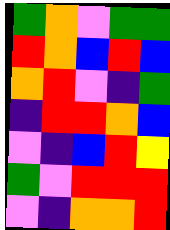[["green", "orange", "violet", "green", "green"], ["red", "orange", "blue", "red", "blue"], ["orange", "red", "violet", "indigo", "green"], ["indigo", "red", "red", "orange", "blue"], ["violet", "indigo", "blue", "red", "yellow"], ["green", "violet", "red", "red", "red"], ["violet", "indigo", "orange", "orange", "red"]]